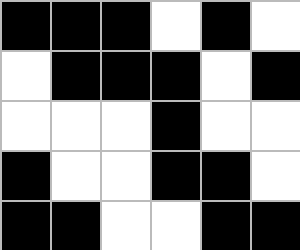[["black", "black", "black", "white", "black", "white"], ["white", "black", "black", "black", "white", "black"], ["white", "white", "white", "black", "white", "white"], ["black", "white", "white", "black", "black", "white"], ["black", "black", "white", "white", "black", "black"]]